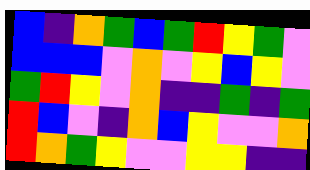[["blue", "indigo", "orange", "green", "blue", "green", "red", "yellow", "green", "violet"], ["blue", "blue", "blue", "violet", "orange", "violet", "yellow", "blue", "yellow", "violet"], ["green", "red", "yellow", "violet", "orange", "indigo", "indigo", "green", "indigo", "green"], ["red", "blue", "violet", "indigo", "orange", "blue", "yellow", "violet", "violet", "orange"], ["red", "orange", "green", "yellow", "violet", "violet", "yellow", "yellow", "indigo", "indigo"]]